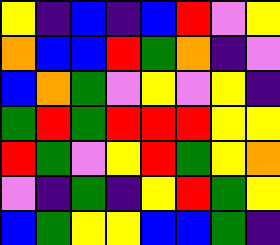[["yellow", "indigo", "blue", "indigo", "blue", "red", "violet", "yellow"], ["orange", "blue", "blue", "red", "green", "orange", "indigo", "violet"], ["blue", "orange", "green", "violet", "yellow", "violet", "yellow", "indigo"], ["green", "red", "green", "red", "red", "red", "yellow", "yellow"], ["red", "green", "violet", "yellow", "red", "green", "yellow", "orange"], ["violet", "indigo", "green", "indigo", "yellow", "red", "green", "yellow"], ["blue", "green", "yellow", "yellow", "blue", "blue", "green", "indigo"]]